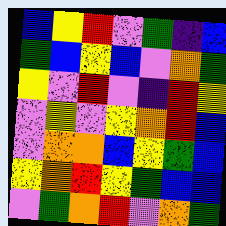[["blue", "yellow", "red", "violet", "green", "indigo", "blue"], ["green", "blue", "yellow", "blue", "violet", "orange", "green"], ["yellow", "violet", "red", "violet", "indigo", "red", "yellow"], ["violet", "yellow", "violet", "yellow", "orange", "red", "blue"], ["violet", "orange", "orange", "blue", "yellow", "green", "blue"], ["yellow", "orange", "red", "yellow", "green", "blue", "blue"], ["violet", "green", "orange", "red", "violet", "orange", "green"]]